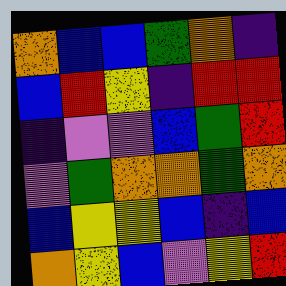[["orange", "blue", "blue", "green", "orange", "indigo"], ["blue", "red", "yellow", "indigo", "red", "red"], ["indigo", "violet", "violet", "blue", "green", "red"], ["violet", "green", "orange", "orange", "green", "orange"], ["blue", "yellow", "yellow", "blue", "indigo", "blue"], ["orange", "yellow", "blue", "violet", "yellow", "red"]]